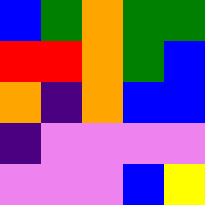[["blue", "green", "orange", "green", "green"], ["red", "red", "orange", "green", "blue"], ["orange", "indigo", "orange", "blue", "blue"], ["indigo", "violet", "violet", "violet", "violet"], ["violet", "violet", "violet", "blue", "yellow"]]